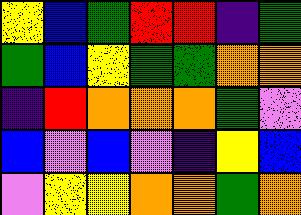[["yellow", "blue", "green", "red", "red", "indigo", "green"], ["green", "blue", "yellow", "green", "green", "orange", "orange"], ["indigo", "red", "orange", "orange", "orange", "green", "violet"], ["blue", "violet", "blue", "violet", "indigo", "yellow", "blue"], ["violet", "yellow", "yellow", "orange", "orange", "green", "orange"]]